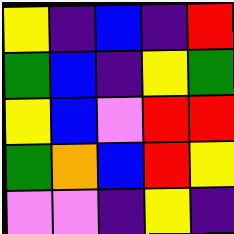[["yellow", "indigo", "blue", "indigo", "red"], ["green", "blue", "indigo", "yellow", "green"], ["yellow", "blue", "violet", "red", "red"], ["green", "orange", "blue", "red", "yellow"], ["violet", "violet", "indigo", "yellow", "indigo"]]